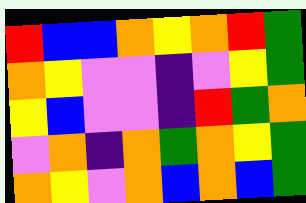[["red", "blue", "blue", "orange", "yellow", "orange", "red", "green"], ["orange", "yellow", "violet", "violet", "indigo", "violet", "yellow", "green"], ["yellow", "blue", "violet", "violet", "indigo", "red", "green", "orange"], ["violet", "orange", "indigo", "orange", "green", "orange", "yellow", "green"], ["orange", "yellow", "violet", "orange", "blue", "orange", "blue", "green"]]